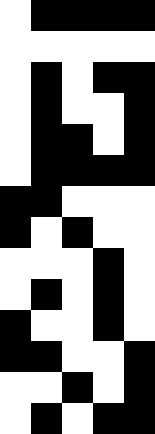[["white", "black", "black", "black", "black"], ["white", "white", "white", "white", "white"], ["white", "black", "white", "black", "black"], ["white", "black", "white", "white", "black"], ["white", "black", "black", "white", "black"], ["white", "black", "black", "black", "black"], ["black", "black", "white", "white", "white"], ["black", "white", "black", "white", "white"], ["white", "white", "white", "black", "white"], ["white", "black", "white", "black", "white"], ["black", "white", "white", "black", "white"], ["black", "black", "white", "white", "black"], ["white", "white", "black", "white", "black"], ["white", "black", "white", "black", "black"]]